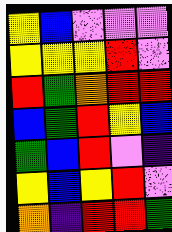[["yellow", "blue", "violet", "violet", "violet"], ["yellow", "yellow", "yellow", "red", "violet"], ["red", "green", "orange", "red", "red"], ["blue", "green", "red", "yellow", "blue"], ["green", "blue", "red", "violet", "indigo"], ["yellow", "blue", "yellow", "red", "violet"], ["orange", "indigo", "red", "red", "green"]]